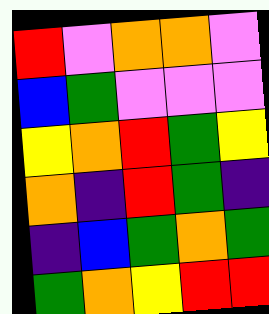[["red", "violet", "orange", "orange", "violet"], ["blue", "green", "violet", "violet", "violet"], ["yellow", "orange", "red", "green", "yellow"], ["orange", "indigo", "red", "green", "indigo"], ["indigo", "blue", "green", "orange", "green"], ["green", "orange", "yellow", "red", "red"]]